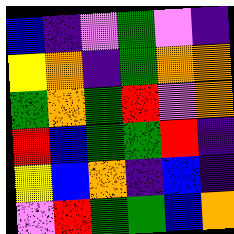[["blue", "indigo", "violet", "green", "violet", "indigo"], ["yellow", "orange", "indigo", "green", "orange", "orange"], ["green", "orange", "green", "red", "violet", "orange"], ["red", "blue", "green", "green", "red", "indigo"], ["yellow", "blue", "orange", "indigo", "blue", "indigo"], ["violet", "red", "green", "green", "blue", "orange"]]